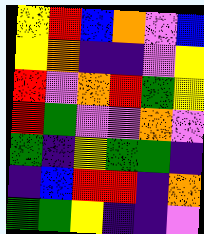[["yellow", "red", "blue", "orange", "violet", "blue"], ["yellow", "orange", "indigo", "indigo", "violet", "yellow"], ["red", "violet", "orange", "red", "green", "yellow"], ["red", "green", "violet", "violet", "orange", "violet"], ["green", "indigo", "yellow", "green", "green", "indigo"], ["indigo", "blue", "red", "red", "indigo", "orange"], ["green", "green", "yellow", "indigo", "indigo", "violet"]]